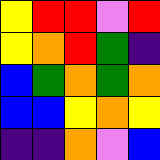[["yellow", "red", "red", "violet", "red"], ["yellow", "orange", "red", "green", "indigo"], ["blue", "green", "orange", "green", "orange"], ["blue", "blue", "yellow", "orange", "yellow"], ["indigo", "indigo", "orange", "violet", "blue"]]